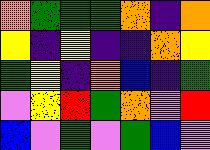[["orange", "green", "green", "green", "orange", "indigo", "orange"], ["yellow", "indigo", "yellow", "indigo", "indigo", "orange", "yellow"], ["green", "yellow", "indigo", "orange", "blue", "indigo", "green"], ["violet", "yellow", "red", "green", "orange", "violet", "red"], ["blue", "violet", "green", "violet", "green", "blue", "violet"]]